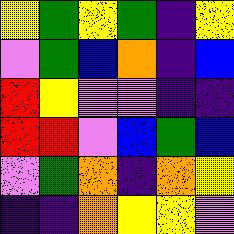[["yellow", "green", "yellow", "green", "indigo", "yellow"], ["violet", "green", "blue", "orange", "indigo", "blue"], ["red", "yellow", "violet", "violet", "indigo", "indigo"], ["red", "red", "violet", "blue", "green", "blue"], ["violet", "green", "orange", "indigo", "orange", "yellow"], ["indigo", "indigo", "orange", "yellow", "yellow", "violet"]]